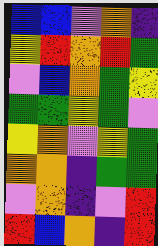[["blue", "blue", "violet", "orange", "indigo"], ["yellow", "red", "orange", "red", "green"], ["violet", "blue", "orange", "green", "yellow"], ["green", "green", "yellow", "green", "violet"], ["yellow", "orange", "violet", "yellow", "green"], ["orange", "orange", "indigo", "green", "green"], ["violet", "orange", "indigo", "violet", "red"], ["red", "blue", "orange", "indigo", "red"]]